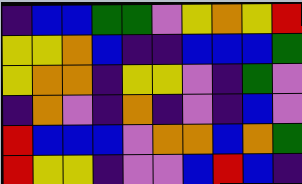[["indigo", "blue", "blue", "green", "green", "violet", "yellow", "orange", "yellow", "red"], ["yellow", "yellow", "orange", "blue", "indigo", "indigo", "blue", "blue", "blue", "green"], ["yellow", "orange", "orange", "indigo", "yellow", "yellow", "violet", "indigo", "green", "violet"], ["indigo", "orange", "violet", "indigo", "orange", "indigo", "violet", "indigo", "blue", "violet"], ["red", "blue", "blue", "blue", "violet", "orange", "orange", "blue", "orange", "green"], ["red", "yellow", "yellow", "indigo", "violet", "violet", "blue", "red", "blue", "indigo"]]